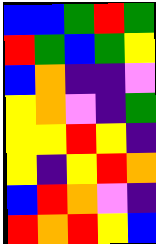[["blue", "blue", "green", "red", "green"], ["red", "green", "blue", "green", "yellow"], ["blue", "orange", "indigo", "indigo", "violet"], ["yellow", "orange", "violet", "indigo", "green"], ["yellow", "yellow", "red", "yellow", "indigo"], ["yellow", "indigo", "yellow", "red", "orange"], ["blue", "red", "orange", "violet", "indigo"], ["red", "orange", "red", "yellow", "blue"]]